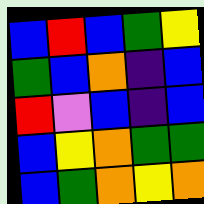[["blue", "red", "blue", "green", "yellow"], ["green", "blue", "orange", "indigo", "blue"], ["red", "violet", "blue", "indigo", "blue"], ["blue", "yellow", "orange", "green", "green"], ["blue", "green", "orange", "yellow", "orange"]]